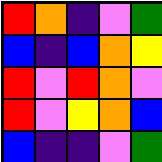[["red", "orange", "indigo", "violet", "green"], ["blue", "indigo", "blue", "orange", "yellow"], ["red", "violet", "red", "orange", "violet"], ["red", "violet", "yellow", "orange", "blue"], ["blue", "indigo", "indigo", "violet", "green"]]